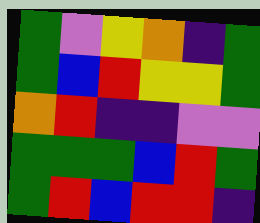[["green", "violet", "yellow", "orange", "indigo", "green"], ["green", "blue", "red", "yellow", "yellow", "green"], ["orange", "red", "indigo", "indigo", "violet", "violet"], ["green", "green", "green", "blue", "red", "green"], ["green", "red", "blue", "red", "red", "indigo"]]